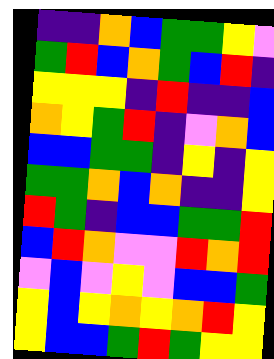[["indigo", "indigo", "orange", "blue", "green", "green", "yellow", "violet"], ["green", "red", "blue", "orange", "green", "blue", "red", "indigo"], ["yellow", "yellow", "yellow", "indigo", "red", "indigo", "indigo", "blue"], ["orange", "yellow", "green", "red", "indigo", "violet", "orange", "blue"], ["blue", "blue", "green", "green", "indigo", "yellow", "indigo", "yellow"], ["green", "green", "orange", "blue", "orange", "indigo", "indigo", "yellow"], ["red", "green", "indigo", "blue", "blue", "green", "green", "red"], ["blue", "red", "orange", "violet", "violet", "red", "orange", "red"], ["violet", "blue", "violet", "yellow", "violet", "blue", "blue", "green"], ["yellow", "blue", "yellow", "orange", "yellow", "orange", "red", "yellow"], ["yellow", "blue", "blue", "green", "red", "green", "yellow", "yellow"]]